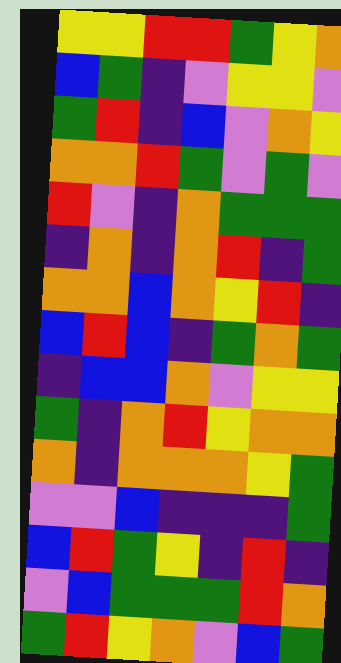[["yellow", "yellow", "red", "red", "green", "yellow", "orange"], ["blue", "green", "indigo", "violet", "yellow", "yellow", "violet"], ["green", "red", "indigo", "blue", "violet", "orange", "yellow"], ["orange", "orange", "red", "green", "violet", "green", "violet"], ["red", "violet", "indigo", "orange", "green", "green", "green"], ["indigo", "orange", "indigo", "orange", "red", "indigo", "green"], ["orange", "orange", "blue", "orange", "yellow", "red", "indigo"], ["blue", "red", "blue", "indigo", "green", "orange", "green"], ["indigo", "blue", "blue", "orange", "violet", "yellow", "yellow"], ["green", "indigo", "orange", "red", "yellow", "orange", "orange"], ["orange", "indigo", "orange", "orange", "orange", "yellow", "green"], ["violet", "violet", "blue", "indigo", "indigo", "indigo", "green"], ["blue", "red", "green", "yellow", "indigo", "red", "indigo"], ["violet", "blue", "green", "green", "green", "red", "orange"], ["green", "red", "yellow", "orange", "violet", "blue", "green"]]